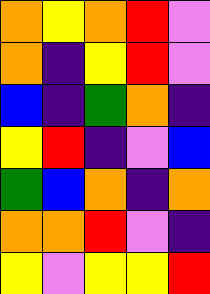[["orange", "yellow", "orange", "red", "violet"], ["orange", "indigo", "yellow", "red", "violet"], ["blue", "indigo", "green", "orange", "indigo"], ["yellow", "red", "indigo", "violet", "blue"], ["green", "blue", "orange", "indigo", "orange"], ["orange", "orange", "red", "violet", "indigo"], ["yellow", "violet", "yellow", "yellow", "red"]]